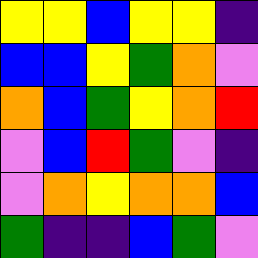[["yellow", "yellow", "blue", "yellow", "yellow", "indigo"], ["blue", "blue", "yellow", "green", "orange", "violet"], ["orange", "blue", "green", "yellow", "orange", "red"], ["violet", "blue", "red", "green", "violet", "indigo"], ["violet", "orange", "yellow", "orange", "orange", "blue"], ["green", "indigo", "indigo", "blue", "green", "violet"]]